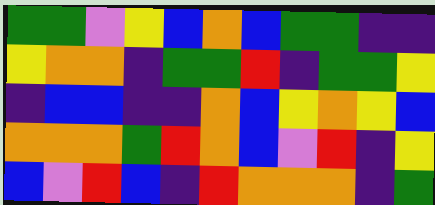[["green", "green", "violet", "yellow", "blue", "orange", "blue", "green", "green", "indigo", "indigo"], ["yellow", "orange", "orange", "indigo", "green", "green", "red", "indigo", "green", "green", "yellow"], ["indigo", "blue", "blue", "indigo", "indigo", "orange", "blue", "yellow", "orange", "yellow", "blue"], ["orange", "orange", "orange", "green", "red", "orange", "blue", "violet", "red", "indigo", "yellow"], ["blue", "violet", "red", "blue", "indigo", "red", "orange", "orange", "orange", "indigo", "green"]]